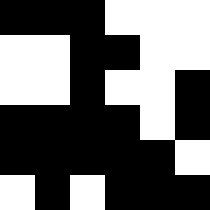[["black", "black", "black", "white", "white", "white"], ["white", "white", "black", "black", "white", "white"], ["white", "white", "black", "white", "white", "black"], ["black", "black", "black", "black", "white", "black"], ["black", "black", "black", "black", "black", "white"], ["white", "black", "white", "black", "black", "black"]]